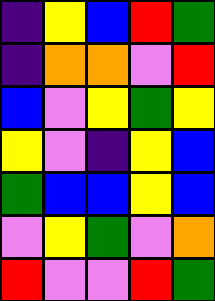[["indigo", "yellow", "blue", "red", "green"], ["indigo", "orange", "orange", "violet", "red"], ["blue", "violet", "yellow", "green", "yellow"], ["yellow", "violet", "indigo", "yellow", "blue"], ["green", "blue", "blue", "yellow", "blue"], ["violet", "yellow", "green", "violet", "orange"], ["red", "violet", "violet", "red", "green"]]